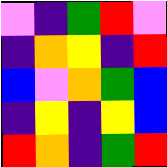[["violet", "indigo", "green", "red", "violet"], ["indigo", "orange", "yellow", "indigo", "red"], ["blue", "violet", "orange", "green", "blue"], ["indigo", "yellow", "indigo", "yellow", "blue"], ["red", "orange", "indigo", "green", "red"]]